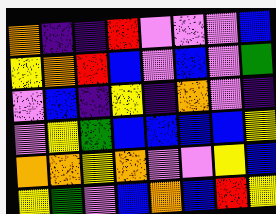[["orange", "indigo", "indigo", "red", "violet", "violet", "violet", "blue"], ["yellow", "orange", "red", "blue", "violet", "blue", "violet", "green"], ["violet", "blue", "indigo", "yellow", "indigo", "orange", "violet", "indigo"], ["violet", "yellow", "green", "blue", "blue", "blue", "blue", "yellow"], ["orange", "orange", "yellow", "orange", "violet", "violet", "yellow", "blue"], ["yellow", "green", "violet", "blue", "orange", "blue", "red", "yellow"]]